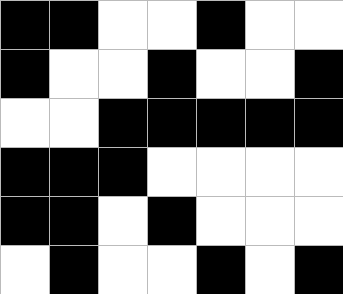[["black", "black", "white", "white", "black", "white", "white"], ["black", "white", "white", "black", "white", "white", "black"], ["white", "white", "black", "black", "black", "black", "black"], ["black", "black", "black", "white", "white", "white", "white"], ["black", "black", "white", "black", "white", "white", "white"], ["white", "black", "white", "white", "black", "white", "black"]]